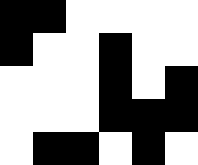[["black", "black", "white", "white", "white", "white"], ["black", "white", "white", "black", "white", "white"], ["white", "white", "white", "black", "white", "black"], ["white", "white", "white", "black", "black", "black"], ["white", "black", "black", "white", "black", "white"]]